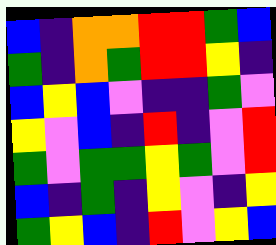[["blue", "indigo", "orange", "orange", "red", "red", "green", "blue"], ["green", "indigo", "orange", "green", "red", "red", "yellow", "indigo"], ["blue", "yellow", "blue", "violet", "indigo", "indigo", "green", "violet"], ["yellow", "violet", "blue", "indigo", "red", "indigo", "violet", "red"], ["green", "violet", "green", "green", "yellow", "green", "violet", "red"], ["blue", "indigo", "green", "indigo", "yellow", "violet", "indigo", "yellow"], ["green", "yellow", "blue", "indigo", "red", "violet", "yellow", "blue"]]